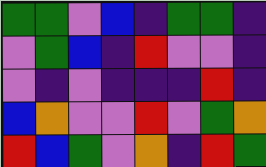[["green", "green", "violet", "blue", "indigo", "green", "green", "indigo"], ["violet", "green", "blue", "indigo", "red", "violet", "violet", "indigo"], ["violet", "indigo", "violet", "indigo", "indigo", "indigo", "red", "indigo"], ["blue", "orange", "violet", "violet", "red", "violet", "green", "orange"], ["red", "blue", "green", "violet", "orange", "indigo", "red", "green"]]